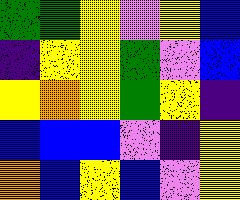[["green", "green", "yellow", "violet", "yellow", "blue"], ["indigo", "yellow", "yellow", "green", "violet", "blue"], ["yellow", "orange", "yellow", "green", "yellow", "indigo"], ["blue", "blue", "blue", "violet", "indigo", "yellow"], ["orange", "blue", "yellow", "blue", "violet", "yellow"]]